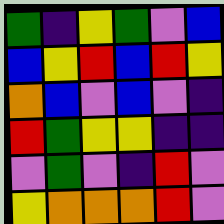[["green", "indigo", "yellow", "green", "violet", "blue"], ["blue", "yellow", "red", "blue", "red", "yellow"], ["orange", "blue", "violet", "blue", "violet", "indigo"], ["red", "green", "yellow", "yellow", "indigo", "indigo"], ["violet", "green", "violet", "indigo", "red", "violet"], ["yellow", "orange", "orange", "orange", "red", "violet"]]